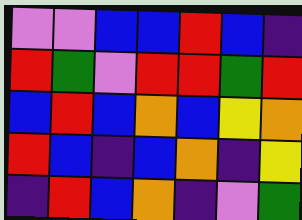[["violet", "violet", "blue", "blue", "red", "blue", "indigo"], ["red", "green", "violet", "red", "red", "green", "red"], ["blue", "red", "blue", "orange", "blue", "yellow", "orange"], ["red", "blue", "indigo", "blue", "orange", "indigo", "yellow"], ["indigo", "red", "blue", "orange", "indigo", "violet", "green"]]